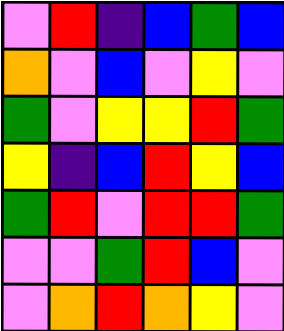[["violet", "red", "indigo", "blue", "green", "blue"], ["orange", "violet", "blue", "violet", "yellow", "violet"], ["green", "violet", "yellow", "yellow", "red", "green"], ["yellow", "indigo", "blue", "red", "yellow", "blue"], ["green", "red", "violet", "red", "red", "green"], ["violet", "violet", "green", "red", "blue", "violet"], ["violet", "orange", "red", "orange", "yellow", "violet"]]